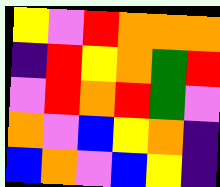[["yellow", "violet", "red", "orange", "orange", "orange"], ["indigo", "red", "yellow", "orange", "green", "red"], ["violet", "red", "orange", "red", "green", "violet"], ["orange", "violet", "blue", "yellow", "orange", "indigo"], ["blue", "orange", "violet", "blue", "yellow", "indigo"]]